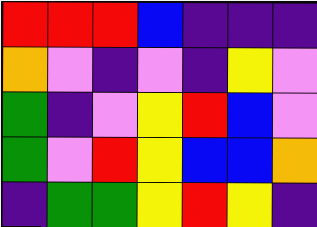[["red", "red", "red", "blue", "indigo", "indigo", "indigo"], ["orange", "violet", "indigo", "violet", "indigo", "yellow", "violet"], ["green", "indigo", "violet", "yellow", "red", "blue", "violet"], ["green", "violet", "red", "yellow", "blue", "blue", "orange"], ["indigo", "green", "green", "yellow", "red", "yellow", "indigo"]]